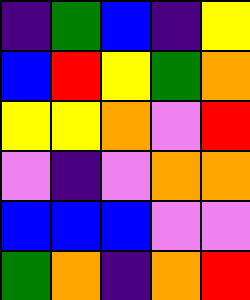[["indigo", "green", "blue", "indigo", "yellow"], ["blue", "red", "yellow", "green", "orange"], ["yellow", "yellow", "orange", "violet", "red"], ["violet", "indigo", "violet", "orange", "orange"], ["blue", "blue", "blue", "violet", "violet"], ["green", "orange", "indigo", "orange", "red"]]